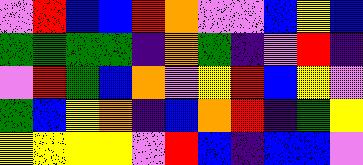[["violet", "red", "blue", "blue", "red", "orange", "violet", "violet", "blue", "yellow", "blue"], ["green", "green", "green", "green", "indigo", "orange", "green", "indigo", "violet", "red", "indigo"], ["violet", "red", "green", "blue", "orange", "violet", "yellow", "red", "blue", "yellow", "violet"], ["green", "blue", "yellow", "orange", "indigo", "blue", "orange", "red", "indigo", "green", "yellow"], ["yellow", "yellow", "yellow", "yellow", "violet", "red", "blue", "indigo", "blue", "blue", "violet"]]